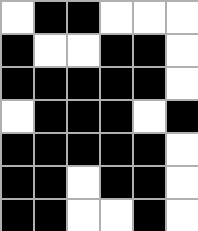[["white", "black", "black", "white", "white", "white"], ["black", "white", "white", "black", "black", "white"], ["black", "black", "black", "black", "black", "white"], ["white", "black", "black", "black", "white", "black"], ["black", "black", "black", "black", "black", "white"], ["black", "black", "white", "black", "black", "white"], ["black", "black", "white", "white", "black", "white"]]